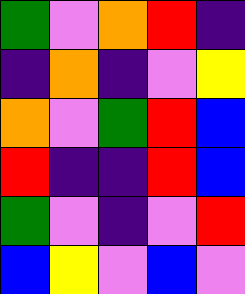[["green", "violet", "orange", "red", "indigo"], ["indigo", "orange", "indigo", "violet", "yellow"], ["orange", "violet", "green", "red", "blue"], ["red", "indigo", "indigo", "red", "blue"], ["green", "violet", "indigo", "violet", "red"], ["blue", "yellow", "violet", "blue", "violet"]]